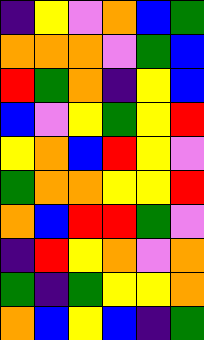[["indigo", "yellow", "violet", "orange", "blue", "green"], ["orange", "orange", "orange", "violet", "green", "blue"], ["red", "green", "orange", "indigo", "yellow", "blue"], ["blue", "violet", "yellow", "green", "yellow", "red"], ["yellow", "orange", "blue", "red", "yellow", "violet"], ["green", "orange", "orange", "yellow", "yellow", "red"], ["orange", "blue", "red", "red", "green", "violet"], ["indigo", "red", "yellow", "orange", "violet", "orange"], ["green", "indigo", "green", "yellow", "yellow", "orange"], ["orange", "blue", "yellow", "blue", "indigo", "green"]]